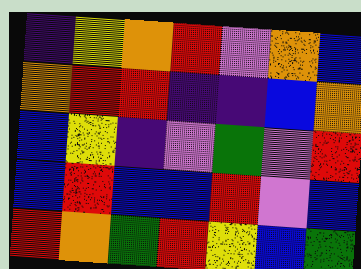[["indigo", "yellow", "orange", "red", "violet", "orange", "blue"], ["orange", "red", "red", "indigo", "indigo", "blue", "orange"], ["blue", "yellow", "indigo", "violet", "green", "violet", "red"], ["blue", "red", "blue", "blue", "red", "violet", "blue"], ["red", "orange", "green", "red", "yellow", "blue", "green"]]